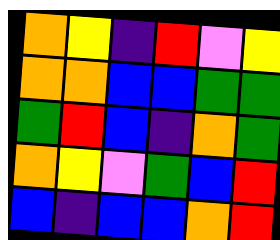[["orange", "yellow", "indigo", "red", "violet", "yellow"], ["orange", "orange", "blue", "blue", "green", "green"], ["green", "red", "blue", "indigo", "orange", "green"], ["orange", "yellow", "violet", "green", "blue", "red"], ["blue", "indigo", "blue", "blue", "orange", "red"]]